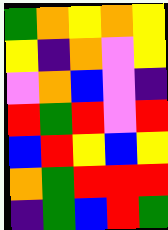[["green", "orange", "yellow", "orange", "yellow"], ["yellow", "indigo", "orange", "violet", "yellow"], ["violet", "orange", "blue", "violet", "indigo"], ["red", "green", "red", "violet", "red"], ["blue", "red", "yellow", "blue", "yellow"], ["orange", "green", "red", "red", "red"], ["indigo", "green", "blue", "red", "green"]]